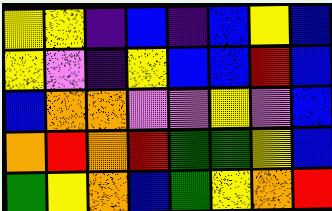[["yellow", "yellow", "indigo", "blue", "indigo", "blue", "yellow", "blue"], ["yellow", "violet", "indigo", "yellow", "blue", "blue", "red", "blue"], ["blue", "orange", "orange", "violet", "violet", "yellow", "violet", "blue"], ["orange", "red", "orange", "red", "green", "green", "yellow", "blue"], ["green", "yellow", "orange", "blue", "green", "yellow", "orange", "red"]]